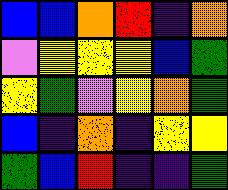[["blue", "blue", "orange", "red", "indigo", "orange"], ["violet", "yellow", "yellow", "yellow", "blue", "green"], ["yellow", "green", "violet", "yellow", "orange", "green"], ["blue", "indigo", "orange", "indigo", "yellow", "yellow"], ["green", "blue", "red", "indigo", "indigo", "green"]]